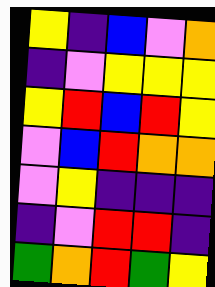[["yellow", "indigo", "blue", "violet", "orange"], ["indigo", "violet", "yellow", "yellow", "yellow"], ["yellow", "red", "blue", "red", "yellow"], ["violet", "blue", "red", "orange", "orange"], ["violet", "yellow", "indigo", "indigo", "indigo"], ["indigo", "violet", "red", "red", "indigo"], ["green", "orange", "red", "green", "yellow"]]